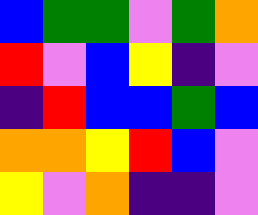[["blue", "green", "green", "violet", "green", "orange"], ["red", "violet", "blue", "yellow", "indigo", "violet"], ["indigo", "red", "blue", "blue", "green", "blue"], ["orange", "orange", "yellow", "red", "blue", "violet"], ["yellow", "violet", "orange", "indigo", "indigo", "violet"]]